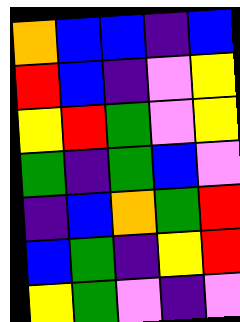[["orange", "blue", "blue", "indigo", "blue"], ["red", "blue", "indigo", "violet", "yellow"], ["yellow", "red", "green", "violet", "yellow"], ["green", "indigo", "green", "blue", "violet"], ["indigo", "blue", "orange", "green", "red"], ["blue", "green", "indigo", "yellow", "red"], ["yellow", "green", "violet", "indigo", "violet"]]